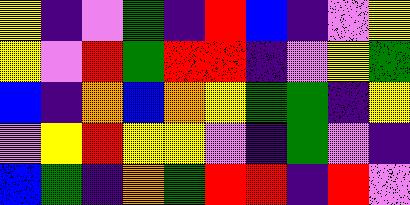[["yellow", "indigo", "violet", "green", "indigo", "red", "blue", "indigo", "violet", "yellow"], ["yellow", "violet", "red", "green", "red", "red", "indigo", "violet", "yellow", "green"], ["blue", "indigo", "orange", "blue", "orange", "yellow", "green", "green", "indigo", "yellow"], ["violet", "yellow", "red", "yellow", "yellow", "violet", "indigo", "green", "violet", "indigo"], ["blue", "green", "indigo", "orange", "green", "red", "red", "indigo", "red", "violet"]]